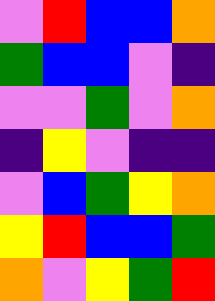[["violet", "red", "blue", "blue", "orange"], ["green", "blue", "blue", "violet", "indigo"], ["violet", "violet", "green", "violet", "orange"], ["indigo", "yellow", "violet", "indigo", "indigo"], ["violet", "blue", "green", "yellow", "orange"], ["yellow", "red", "blue", "blue", "green"], ["orange", "violet", "yellow", "green", "red"]]